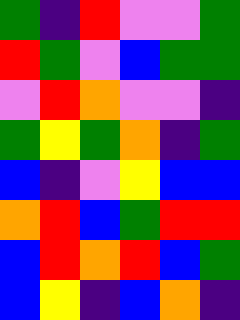[["green", "indigo", "red", "violet", "violet", "green"], ["red", "green", "violet", "blue", "green", "green"], ["violet", "red", "orange", "violet", "violet", "indigo"], ["green", "yellow", "green", "orange", "indigo", "green"], ["blue", "indigo", "violet", "yellow", "blue", "blue"], ["orange", "red", "blue", "green", "red", "red"], ["blue", "red", "orange", "red", "blue", "green"], ["blue", "yellow", "indigo", "blue", "orange", "indigo"]]